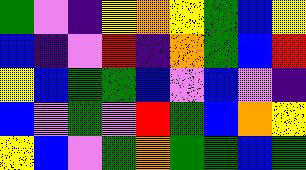[["green", "violet", "indigo", "yellow", "orange", "yellow", "green", "blue", "yellow"], ["blue", "indigo", "violet", "red", "indigo", "orange", "green", "blue", "red"], ["yellow", "blue", "green", "green", "blue", "violet", "blue", "violet", "indigo"], ["blue", "violet", "green", "violet", "red", "green", "blue", "orange", "yellow"], ["yellow", "blue", "violet", "green", "orange", "green", "green", "blue", "green"]]